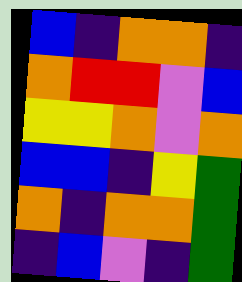[["blue", "indigo", "orange", "orange", "indigo"], ["orange", "red", "red", "violet", "blue"], ["yellow", "yellow", "orange", "violet", "orange"], ["blue", "blue", "indigo", "yellow", "green"], ["orange", "indigo", "orange", "orange", "green"], ["indigo", "blue", "violet", "indigo", "green"]]